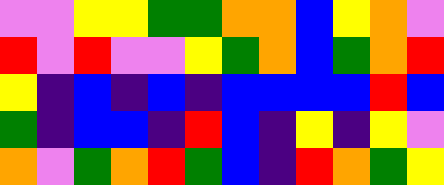[["violet", "violet", "yellow", "yellow", "green", "green", "orange", "orange", "blue", "yellow", "orange", "violet"], ["red", "violet", "red", "violet", "violet", "yellow", "green", "orange", "blue", "green", "orange", "red"], ["yellow", "indigo", "blue", "indigo", "blue", "indigo", "blue", "blue", "blue", "blue", "red", "blue"], ["green", "indigo", "blue", "blue", "indigo", "red", "blue", "indigo", "yellow", "indigo", "yellow", "violet"], ["orange", "violet", "green", "orange", "red", "green", "blue", "indigo", "red", "orange", "green", "yellow"]]